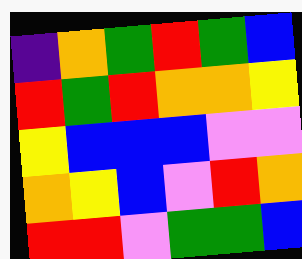[["indigo", "orange", "green", "red", "green", "blue"], ["red", "green", "red", "orange", "orange", "yellow"], ["yellow", "blue", "blue", "blue", "violet", "violet"], ["orange", "yellow", "blue", "violet", "red", "orange"], ["red", "red", "violet", "green", "green", "blue"]]